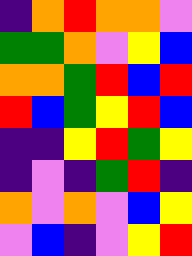[["indigo", "orange", "red", "orange", "orange", "violet"], ["green", "green", "orange", "violet", "yellow", "blue"], ["orange", "orange", "green", "red", "blue", "red"], ["red", "blue", "green", "yellow", "red", "blue"], ["indigo", "indigo", "yellow", "red", "green", "yellow"], ["indigo", "violet", "indigo", "green", "red", "indigo"], ["orange", "violet", "orange", "violet", "blue", "yellow"], ["violet", "blue", "indigo", "violet", "yellow", "red"]]